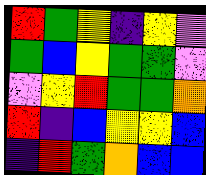[["red", "green", "yellow", "indigo", "yellow", "violet"], ["green", "blue", "yellow", "green", "green", "violet"], ["violet", "yellow", "red", "green", "green", "orange"], ["red", "indigo", "blue", "yellow", "yellow", "blue"], ["indigo", "red", "green", "orange", "blue", "blue"]]